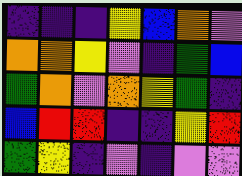[["indigo", "indigo", "indigo", "yellow", "blue", "orange", "violet"], ["orange", "orange", "yellow", "violet", "indigo", "green", "blue"], ["green", "orange", "violet", "orange", "yellow", "green", "indigo"], ["blue", "red", "red", "indigo", "indigo", "yellow", "red"], ["green", "yellow", "indigo", "violet", "indigo", "violet", "violet"]]